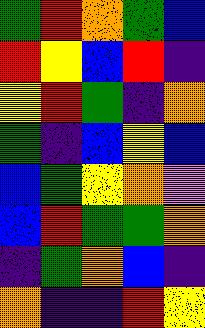[["green", "red", "orange", "green", "blue"], ["red", "yellow", "blue", "red", "indigo"], ["yellow", "red", "green", "indigo", "orange"], ["green", "indigo", "blue", "yellow", "blue"], ["blue", "green", "yellow", "orange", "violet"], ["blue", "red", "green", "green", "orange"], ["indigo", "green", "orange", "blue", "indigo"], ["orange", "indigo", "indigo", "red", "yellow"]]